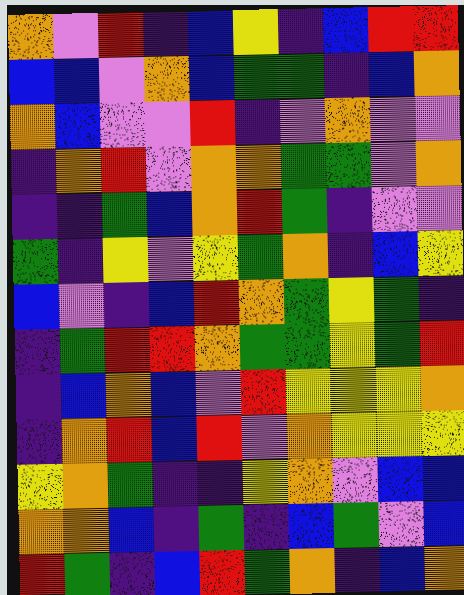[["orange", "violet", "red", "indigo", "blue", "yellow", "indigo", "blue", "red", "red"], ["blue", "blue", "violet", "orange", "blue", "green", "green", "indigo", "blue", "orange"], ["orange", "blue", "violet", "violet", "red", "indigo", "violet", "orange", "violet", "violet"], ["indigo", "orange", "red", "violet", "orange", "orange", "green", "green", "violet", "orange"], ["indigo", "indigo", "green", "blue", "orange", "red", "green", "indigo", "violet", "violet"], ["green", "indigo", "yellow", "violet", "yellow", "green", "orange", "indigo", "blue", "yellow"], ["blue", "violet", "indigo", "blue", "red", "orange", "green", "yellow", "green", "indigo"], ["indigo", "green", "red", "red", "orange", "green", "green", "yellow", "green", "red"], ["indigo", "blue", "orange", "blue", "violet", "red", "yellow", "yellow", "yellow", "orange"], ["indigo", "orange", "red", "blue", "red", "violet", "orange", "yellow", "yellow", "yellow"], ["yellow", "orange", "green", "indigo", "indigo", "yellow", "orange", "violet", "blue", "blue"], ["orange", "orange", "blue", "indigo", "green", "indigo", "blue", "green", "violet", "blue"], ["red", "green", "indigo", "blue", "red", "green", "orange", "indigo", "blue", "orange"]]